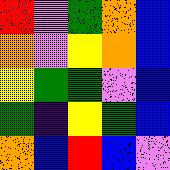[["red", "violet", "green", "orange", "blue"], ["orange", "violet", "yellow", "orange", "blue"], ["yellow", "green", "green", "violet", "blue"], ["green", "indigo", "yellow", "green", "blue"], ["orange", "blue", "red", "blue", "violet"]]